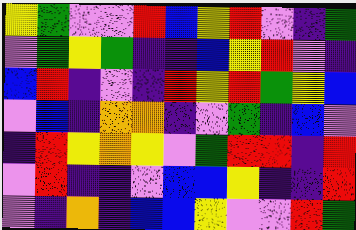[["yellow", "green", "violet", "violet", "red", "blue", "yellow", "red", "violet", "indigo", "green"], ["violet", "green", "yellow", "green", "indigo", "indigo", "blue", "yellow", "red", "violet", "indigo"], ["blue", "red", "indigo", "violet", "indigo", "red", "yellow", "red", "green", "yellow", "blue"], ["violet", "blue", "indigo", "orange", "orange", "indigo", "violet", "green", "indigo", "blue", "violet"], ["indigo", "red", "yellow", "orange", "yellow", "violet", "green", "red", "red", "indigo", "red"], ["violet", "red", "indigo", "indigo", "violet", "blue", "blue", "yellow", "indigo", "indigo", "red"], ["violet", "indigo", "orange", "indigo", "blue", "blue", "yellow", "violet", "violet", "red", "green"]]